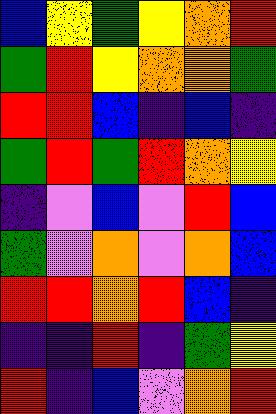[["blue", "yellow", "green", "yellow", "orange", "red"], ["green", "red", "yellow", "orange", "orange", "green"], ["red", "red", "blue", "indigo", "blue", "indigo"], ["green", "red", "green", "red", "orange", "yellow"], ["indigo", "violet", "blue", "violet", "red", "blue"], ["green", "violet", "orange", "violet", "orange", "blue"], ["red", "red", "orange", "red", "blue", "indigo"], ["indigo", "indigo", "red", "indigo", "green", "yellow"], ["red", "indigo", "blue", "violet", "orange", "red"]]